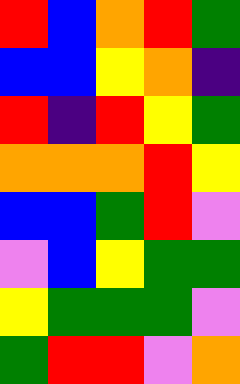[["red", "blue", "orange", "red", "green"], ["blue", "blue", "yellow", "orange", "indigo"], ["red", "indigo", "red", "yellow", "green"], ["orange", "orange", "orange", "red", "yellow"], ["blue", "blue", "green", "red", "violet"], ["violet", "blue", "yellow", "green", "green"], ["yellow", "green", "green", "green", "violet"], ["green", "red", "red", "violet", "orange"]]